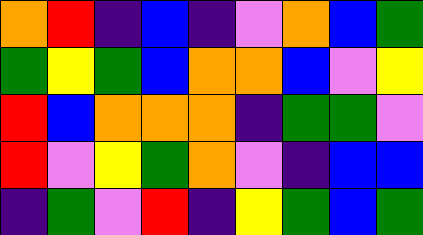[["orange", "red", "indigo", "blue", "indigo", "violet", "orange", "blue", "green"], ["green", "yellow", "green", "blue", "orange", "orange", "blue", "violet", "yellow"], ["red", "blue", "orange", "orange", "orange", "indigo", "green", "green", "violet"], ["red", "violet", "yellow", "green", "orange", "violet", "indigo", "blue", "blue"], ["indigo", "green", "violet", "red", "indigo", "yellow", "green", "blue", "green"]]